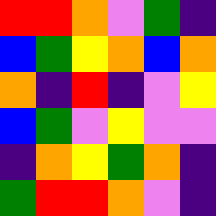[["red", "red", "orange", "violet", "green", "indigo"], ["blue", "green", "yellow", "orange", "blue", "orange"], ["orange", "indigo", "red", "indigo", "violet", "yellow"], ["blue", "green", "violet", "yellow", "violet", "violet"], ["indigo", "orange", "yellow", "green", "orange", "indigo"], ["green", "red", "red", "orange", "violet", "indigo"]]